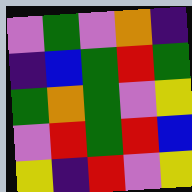[["violet", "green", "violet", "orange", "indigo"], ["indigo", "blue", "green", "red", "green"], ["green", "orange", "green", "violet", "yellow"], ["violet", "red", "green", "red", "blue"], ["yellow", "indigo", "red", "violet", "yellow"]]